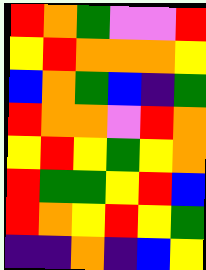[["red", "orange", "green", "violet", "violet", "red"], ["yellow", "red", "orange", "orange", "orange", "yellow"], ["blue", "orange", "green", "blue", "indigo", "green"], ["red", "orange", "orange", "violet", "red", "orange"], ["yellow", "red", "yellow", "green", "yellow", "orange"], ["red", "green", "green", "yellow", "red", "blue"], ["red", "orange", "yellow", "red", "yellow", "green"], ["indigo", "indigo", "orange", "indigo", "blue", "yellow"]]